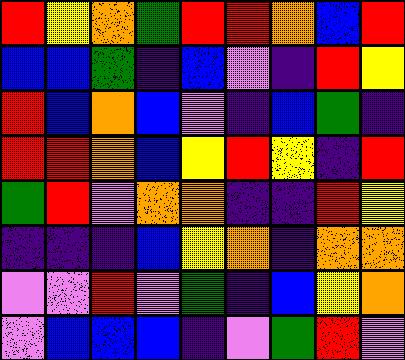[["red", "yellow", "orange", "green", "red", "red", "orange", "blue", "red"], ["blue", "blue", "green", "indigo", "blue", "violet", "indigo", "red", "yellow"], ["red", "blue", "orange", "blue", "violet", "indigo", "blue", "green", "indigo"], ["red", "red", "orange", "blue", "yellow", "red", "yellow", "indigo", "red"], ["green", "red", "violet", "orange", "orange", "indigo", "indigo", "red", "yellow"], ["indigo", "indigo", "indigo", "blue", "yellow", "orange", "indigo", "orange", "orange"], ["violet", "violet", "red", "violet", "green", "indigo", "blue", "yellow", "orange"], ["violet", "blue", "blue", "blue", "indigo", "violet", "green", "red", "violet"]]